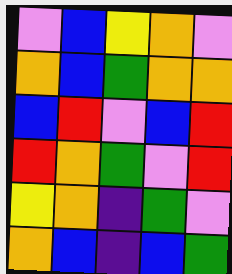[["violet", "blue", "yellow", "orange", "violet"], ["orange", "blue", "green", "orange", "orange"], ["blue", "red", "violet", "blue", "red"], ["red", "orange", "green", "violet", "red"], ["yellow", "orange", "indigo", "green", "violet"], ["orange", "blue", "indigo", "blue", "green"]]